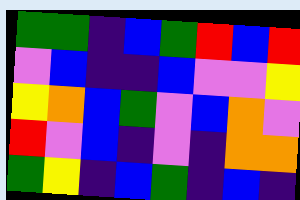[["green", "green", "indigo", "blue", "green", "red", "blue", "red"], ["violet", "blue", "indigo", "indigo", "blue", "violet", "violet", "yellow"], ["yellow", "orange", "blue", "green", "violet", "blue", "orange", "violet"], ["red", "violet", "blue", "indigo", "violet", "indigo", "orange", "orange"], ["green", "yellow", "indigo", "blue", "green", "indigo", "blue", "indigo"]]